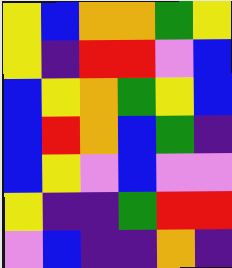[["yellow", "blue", "orange", "orange", "green", "yellow"], ["yellow", "indigo", "red", "red", "violet", "blue"], ["blue", "yellow", "orange", "green", "yellow", "blue"], ["blue", "red", "orange", "blue", "green", "indigo"], ["blue", "yellow", "violet", "blue", "violet", "violet"], ["yellow", "indigo", "indigo", "green", "red", "red"], ["violet", "blue", "indigo", "indigo", "orange", "indigo"]]